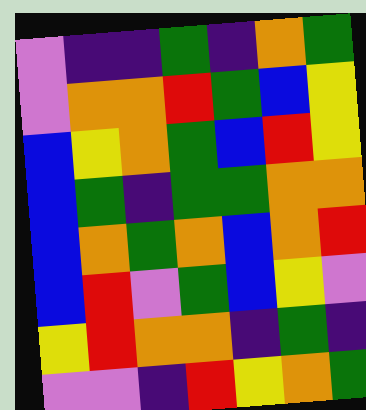[["violet", "indigo", "indigo", "green", "indigo", "orange", "green"], ["violet", "orange", "orange", "red", "green", "blue", "yellow"], ["blue", "yellow", "orange", "green", "blue", "red", "yellow"], ["blue", "green", "indigo", "green", "green", "orange", "orange"], ["blue", "orange", "green", "orange", "blue", "orange", "red"], ["blue", "red", "violet", "green", "blue", "yellow", "violet"], ["yellow", "red", "orange", "orange", "indigo", "green", "indigo"], ["violet", "violet", "indigo", "red", "yellow", "orange", "green"]]